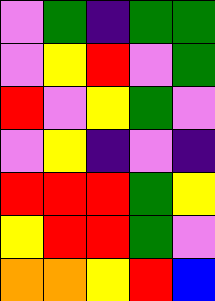[["violet", "green", "indigo", "green", "green"], ["violet", "yellow", "red", "violet", "green"], ["red", "violet", "yellow", "green", "violet"], ["violet", "yellow", "indigo", "violet", "indigo"], ["red", "red", "red", "green", "yellow"], ["yellow", "red", "red", "green", "violet"], ["orange", "orange", "yellow", "red", "blue"]]